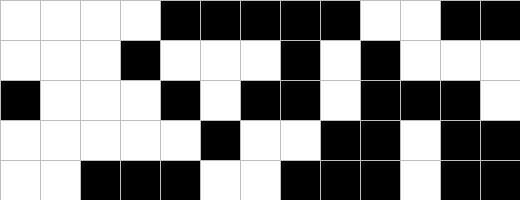[["white", "white", "white", "white", "black", "black", "black", "black", "black", "white", "white", "black", "black"], ["white", "white", "white", "black", "white", "white", "white", "black", "white", "black", "white", "white", "white"], ["black", "white", "white", "white", "black", "white", "black", "black", "white", "black", "black", "black", "white"], ["white", "white", "white", "white", "white", "black", "white", "white", "black", "black", "white", "black", "black"], ["white", "white", "black", "black", "black", "white", "white", "black", "black", "black", "white", "black", "black"]]